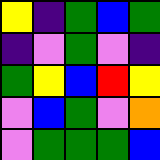[["yellow", "indigo", "green", "blue", "green"], ["indigo", "violet", "green", "violet", "indigo"], ["green", "yellow", "blue", "red", "yellow"], ["violet", "blue", "green", "violet", "orange"], ["violet", "green", "green", "green", "blue"]]